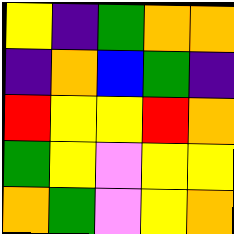[["yellow", "indigo", "green", "orange", "orange"], ["indigo", "orange", "blue", "green", "indigo"], ["red", "yellow", "yellow", "red", "orange"], ["green", "yellow", "violet", "yellow", "yellow"], ["orange", "green", "violet", "yellow", "orange"]]